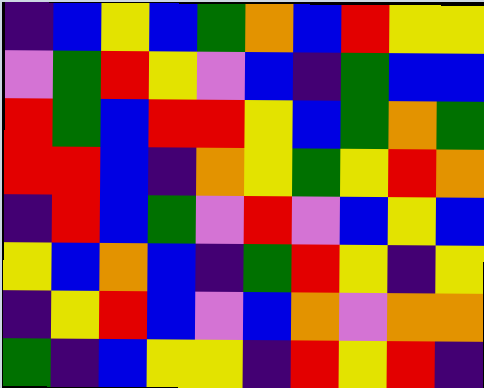[["indigo", "blue", "yellow", "blue", "green", "orange", "blue", "red", "yellow", "yellow"], ["violet", "green", "red", "yellow", "violet", "blue", "indigo", "green", "blue", "blue"], ["red", "green", "blue", "red", "red", "yellow", "blue", "green", "orange", "green"], ["red", "red", "blue", "indigo", "orange", "yellow", "green", "yellow", "red", "orange"], ["indigo", "red", "blue", "green", "violet", "red", "violet", "blue", "yellow", "blue"], ["yellow", "blue", "orange", "blue", "indigo", "green", "red", "yellow", "indigo", "yellow"], ["indigo", "yellow", "red", "blue", "violet", "blue", "orange", "violet", "orange", "orange"], ["green", "indigo", "blue", "yellow", "yellow", "indigo", "red", "yellow", "red", "indigo"]]